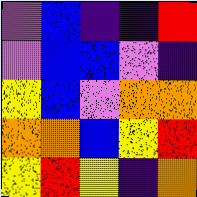[["violet", "blue", "indigo", "indigo", "red"], ["violet", "blue", "blue", "violet", "indigo"], ["yellow", "blue", "violet", "orange", "orange"], ["orange", "orange", "blue", "yellow", "red"], ["yellow", "red", "yellow", "indigo", "orange"]]